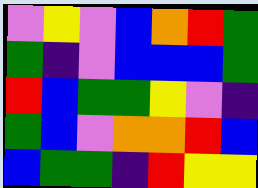[["violet", "yellow", "violet", "blue", "orange", "red", "green"], ["green", "indigo", "violet", "blue", "blue", "blue", "green"], ["red", "blue", "green", "green", "yellow", "violet", "indigo"], ["green", "blue", "violet", "orange", "orange", "red", "blue"], ["blue", "green", "green", "indigo", "red", "yellow", "yellow"]]